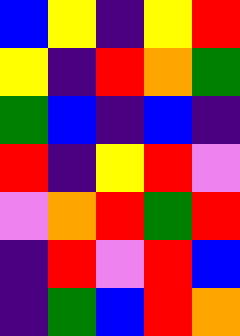[["blue", "yellow", "indigo", "yellow", "red"], ["yellow", "indigo", "red", "orange", "green"], ["green", "blue", "indigo", "blue", "indigo"], ["red", "indigo", "yellow", "red", "violet"], ["violet", "orange", "red", "green", "red"], ["indigo", "red", "violet", "red", "blue"], ["indigo", "green", "blue", "red", "orange"]]